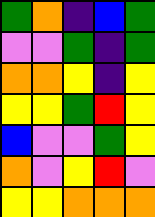[["green", "orange", "indigo", "blue", "green"], ["violet", "violet", "green", "indigo", "green"], ["orange", "orange", "yellow", "indigo", "yellow"], ["yellow", "yellow", "green", "red", "yellow"], ["blue", "violet", "violet", "green", "yellow"], ["orange", "violet", "yellow", "red", "violet"], ["yellow", "yellow", "orange", "orange", "orange"]]